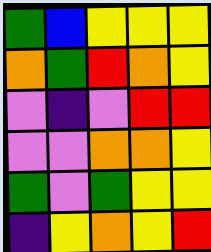[["green", "blue", "yellow", "yellow", "yellow"], ["orange", "green", "red", "orange", "yellow"], ["violet", "indigo", "violet", "red", "red"], ["violet", "violet", "orange", "orange", "yellow"], ["green", "violet", "green", "yellow", "yellow"], ["indigo", "yellow", "orange", "yellow", "red"]]